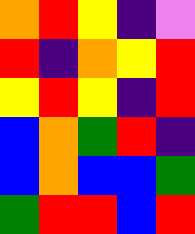[["orange", "red", "yellow", "indigo", "violet"], ["red", "indigo", "orange", "yellow", "red"], ["yellow", "red", "yellow", "indigo", "red"], ["blue", "orange", "green", "red", "indigo"], ["blue", "orange", "blue", "blue", "green"], ["green", "red", "red", "blue", "red"]]